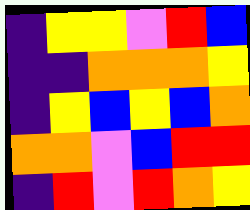[["indigo", "yellow", "yellow", "violet", "red", "blue"], ["indigo", "indigo", "orange", "orange", "orange", "yellow"], ["indigo", "yellow", "blue", "yellow", "blue", "orange"], ["orange", "orange", "violet", "blue", "red", "red"], ["indigo", "red", "violet", "red", "orange", "yellow"]]